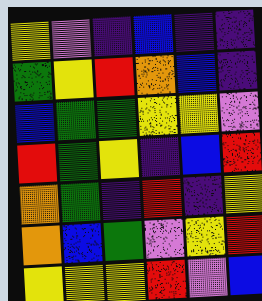[["yellow", "violet", "indigo", "blue", "indigo", "indigo"], ["green", "yellow", "red", "orange", "blue", "indigo"], ["blue", "green", "green", "yellow", "yellow", "violet"], ["red", "green", "yellow", "indigo", "blue", "red"], ["orange", "green", "indigo", "red", "indigo", "yellow"], ["orange", "blue", "green", "violet", "yellow", "red"], ["yellow", "yellow", "yellow", "red", "violet", "blue"]]